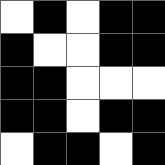[["white", "black", "white", "black", "black"], ["black", "white", "white", "black", "black"], ["black", "black", "white", "white", "white"], ["black", "black", "white", "black", "black"], ["white", "black", "black", "white", "black"]]